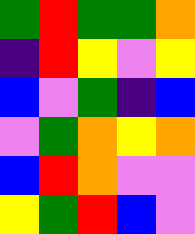[["green", "red", "green", "green", "orange"], ["indigo", "red", "yellow", "violet", "yellow"], ["blue", "violet", "green", "indigo", "blue"], ["violet", "green", "orange", "yellow", "orange"], ["blue", "red", "orange", "violet", "violet"], ["yellow", "green", "red", "blue", "violet"]]